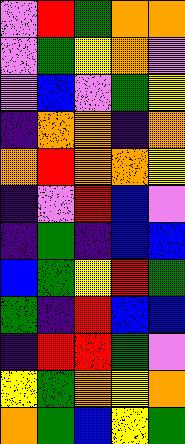[["violet", "red", "green", "orange", "orange"], ["violet", "green", "yellow", "orange", "violet"], ["violet", "blue", "violet", "green", "yellow"], ["indigo", "orange", "orange", "indigo", "orange"], ["orange", "red", "orange", "orange", "yellow"], ["indigo", "violet", "red", "blue", "violet"], ["indigo", "green", "indigo", "blue", "blue"], ["blue", "green", "yellow", "red", "green"], ["green", "indigo", "red", "blue", "blue"], ["indigo", "red", "red", "green", "violet"], ["yellow", "green", "orange", "yellow", "orange"], ["orange", "green", "blue", "yellow", "green"]]